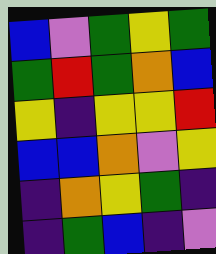[["blue", "violet", "green", "yellow", "green"], ["green", "red", "green", "orange", "blue"], ["yellow", "indigo", "yellow", "yellow", "red"], ["blue", "blue", "orange", "violet", "yellow"], ["indigo", "orange", "yellow", "green", "indigo"], ["indigo", "green", "blue", "indigo", "violet"]]